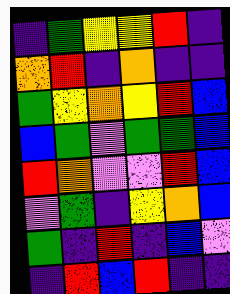[["indigo", "green", "yellow", "yellow", "red", "indigo"], ["orange", "red", "indigo", "orange", "indigo", "indigo"], ["green", "yellow", "orange", "yellow", "red", "blue"], ["blue", "green", "violet", "green", "green", "blue"], ["red", "orange", "violet", "violet", "red", "blue"], ["violet", "green", "indigo", "yellow", "orange", "blue"], ["green", "indigo", "red", "indigo", "blue", "violet"], ["indigo", "red", "blue", "red", "indigo", "indigo"]]